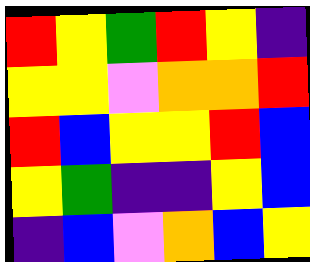[["red", "yellow", "green", "red", "yellow", "indigo"], ["yellow", "yellow", "violet", "orange", "orange", "red"], ["red", "blue", "yellow", "yellow", "red", "blue"], ["yellow", "green", "indigo", "indigo", "yellow", "blue"], ["indigo", "blue", "violet", "orange", "blue", "yellow"]]